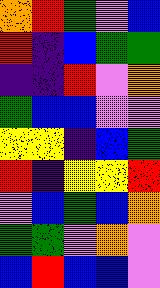[["orange", "red", "green", "violet", "blue"], ["red", "indigo", "blue", "green", "green"], ["indigo", "indigo", "red", "violet", "orange"], ["green", "blue", "blue", "violet", "violet"], ["yellow", "yellow", "indigo", "blue", "green"], ["red", "indigo", "yellow", "yellow", "red"], ["violet", "blue", "green", "blue", "orange"], ["green", "green", "violet", "orange", "violet"], ["blue", "red", "blue", "blue", "violet"]]